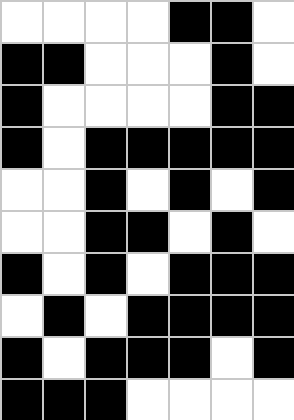[["white", "white", "white", "white", "black", "black", "white"], ["black", "black", "white", "white", "white", "black", "white"], ["black", "white", "white", "white", "white", "black", "black"], ["black", "white", "black", "black", "black", "black", "black"], ["white", "white", "black", "white", "black", "white", "black"], ["white", "white", "black", "black", "white", "black", "white"], ["black", "white", "black", "white", "black", "black", "black"], ["white", "black", "white", "black", "black", "black", "black"], ["black", "white", "black", "black", "black", "white", "black"], ["black", "black", "black", "white", "white", "white", "white"]]